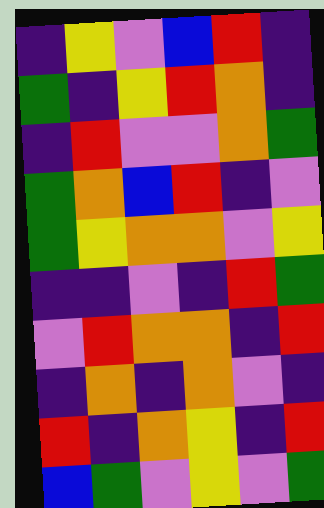[["indigo", "yellow", "violet", "blue", "red", "indigo"], ["green", "indigo", "yellow", "red", "orange", "indigo"], ["indigo", "red", "violet", "violet", "orange", "green"], ["green", "orange", "blue", "red", "indigo", "violet"], ["green", "yellow", "orange", "orange", "violet", "yellow"], ["indigo", "indigo", "violet", "indigo", "red", "green"], ["violet", "red", "orange", "orange", "indigo", "red"], ["indigo", "orange", "indigo", "orange", "violet", "indigo"], ["red", "indigo", "orange", "yellow", "indigo", "red"], ["blue", "green", "violet", "yellow", "violet", "green"]]